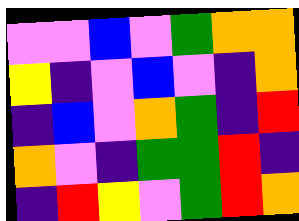[["violet", "violet", "blue", "violet", "green", "orange", "orange"], ["yellow", "indigo", "violet", "blue", "violet", "indigo", "orange"], ["indigo", "blue", "violet", "orange", "green", "indigo", "red"], ["orange", "violet", "indigo", "green", "green", "red", "indigo"], ["indigo", "red", "yellow", "violet", "green", "red", "orange"]]